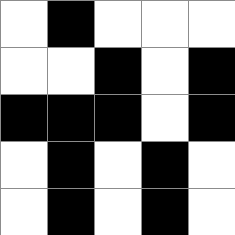[["white", "black", "white", "white", "white"], ["white", "white", "black", "white", "black"], ["black", "black", "black", "white", "black"], ["white", "black", "white", "black", "white"], ["white", "black", "white", "black", "white"]]